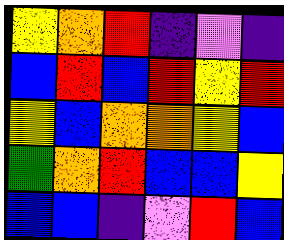[["yellow", "orange", "red", "indigo", "violet", "indigo"], ["blue", "red", "blue", "red", "yellow", "red"], ["yellow", "blue", "orange", "orange", "yellow", "blue"], ["green", "orange", "red", "blue", "blue", "yellow"], ["blue", "blue", "indigo", "violet", "red", "blue"]]